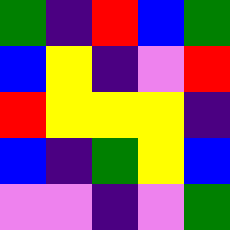[["green", "indigo", "red", "blue", "green"], ["blue", "yellow", "indigo", "violet", "red"], ["red", "yellow", "yellow", "yellow", "indigo"], ["blue", "indigo", "green", "yellow", "blue"], ["violet", "violet", "indigo", "violet", "green"]]